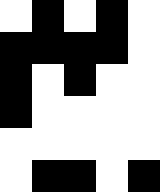[["white", "black", "white", "black", "white"], ["black", "black", "black", "black", "white"], ["black", "white", "black", "white", "white"], ["black", "white", "white", "white", "white"], ["white", "white", "white", "white", "white"], ["white", "black", "black", "white", "black"]]